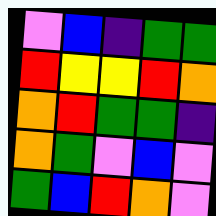[["violet", "blue", "indigo", "green", "green"], ["red", "yellow", "yellow", "red", "orange"], ["orange", "red", "green", "green", "indigo"], ["orange", "green", "violet", "blue", "violet"], ["green", "blue", "red", "orange", "violet"]]